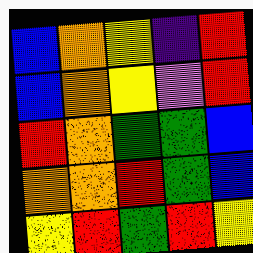[["blue", "orange", "yellow", "indigo", "red"], ["blue", "orange", "yellow", "violet", "red"], ["red", "orange", "green", "green", "blue"], ["orange", "orange", "red", "green", "blue"], ["yellow", "red", "green", "red", "yellow"]]